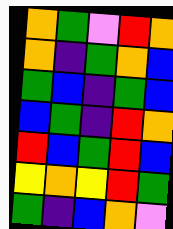[["orange", "green", "violet", "red", "orange"], ["orange", "indigo", "green", "orange", "blue"], ["green", "blue", "indigo", "green", "blue"], ["blue", "green", "indigo", "red", "orange"], ["red", "blue", "green", "red", "blue"], ["yellow", "orange", "yellow", "red", "green"], ["green", "indigo", "blue", "orange", "violet"]]